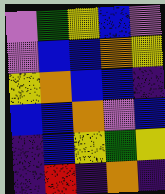[["violet", "green", "yellow", "blue", "violet"], ["violet", "blue", "blue", "orange", "yellow"], ["yellow", "orange", "blue", "blue", "indigo"], ["blue", "blue", "orange", "violet", "blue"], ["indigo", "blue", "yellow", "green", "yellow"], ["indigo", "red", "indigo", "orange", "indigo"]]